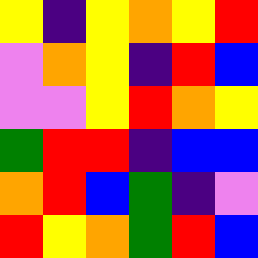[["yellow", "indigo", "yellow", "orange", "yellow", "red"], ["violet", "orange", "yellow", "indigo", "red", "blue"], ["violet", "violet", "yellow", "red", "orange", "yellow"], ["green", "red", "red", "indigo", "blue", "blue"], ["orange", "red", "blue", "green", "indigo", "violet"], ["red", "yellow", "orange", "green", "red", "blue"]]